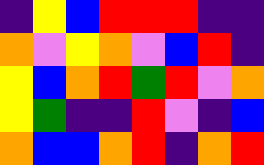[["indigo", "yellow", "blue", "red", "red", "red", "indigo", "indigo"], ["orange", "violet", "yellow", "orange", "violet", "blue", "red", "indigo"], ["yellow", "blue", "orange", "red", "green", "red", "violet", "orange"], ["yellow", "green", "indigo", "indigo", "red", "violet", "indigo", "blue"], ["orange", "blue", "blue", "orange", "red", "indigo", "orange", "red"]]